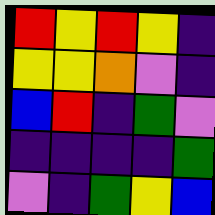[["red", "yellow", "red", "yellow", "indigo"], ["yellow", "yellow", "orange", "violet", "indigo"], ["blue", "red", "indigo", "green", "violet"], ["indigo", "indigo", "indigo", "indigo", "green"], ["violet", "indigo", "green", "yellow", "blue"]]